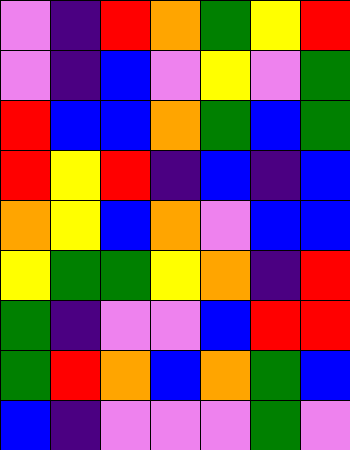[["violet", "indigo", "red", "orange", "green", "yellow", "red"], ["violet", "indigo", "blue", "violet", "yellow", "violet", "green"], ["red", "blue", "blue", "orange", "green", "blue", "green"], ["red", "yellow", "red", "indigo", "blue", "indigo", "blue"], ["orange", "yellow", "blue", "orange", "violet", "blue", "blue"], ["yellow", "green", "green", "yellow", "orange", "indigo", "red"], ["green", "indigo", "violet", "violet", "blue", "red", "red"], ["green", "red", "orange", "blue", "orange", "green", "blue"], ["blue", "indigo", "violet", "violet", "violet", "green", "violet"]]